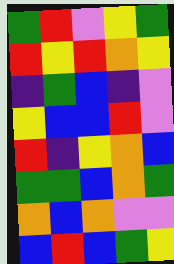[["green", "red", "violet", "yellow", "green"], ["red", "yellow", "red", "orange", "yellow"], ["indigo", "green", "blue", "indigo", "violet"], ["yellow", "blue", "blue", "red", "violet"], ["red", "indigo", "yellow", "orange", "blue"], ["green", "green", "blue", "orange", "green"], ["orange", "blue", "orange", "violet", "violet"], ["blue", "red", "blue", "green", "yellow"]]